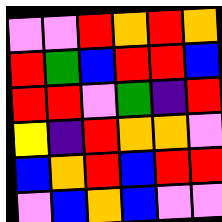[["violet", "violet", "red", "orange", "red", "orange"], ["red", "green", "blue", "red", "red", "blue"], ["red", "red", "violet", "green", "indigo", "red"], ["yellow", "indigo", "red", "orange", "orange", "violet"], ["blue", "orange", "red", "blue", "red", "red"], ["violet", "blue", "orange", "blue", "violet", "violet"]]